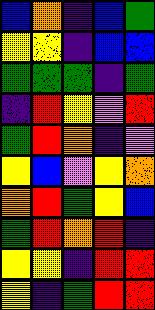[["blue", "orange", "indigo", "blue", "green"], ["yellow", "yellow", "indigo", "blue", "blue"], ["green", "green", "green", "indigo", "green"], ["indigo", "red", "yellow", "violet", "red"], ["green", "red", "orange", "indigo", "violet"], ["yellow", "blue", "violet", "yellow", "orange"], ["orange", "red", "green", "yellow", "blue"], ["green", "red", "orange", "red", "indigo"], ["yellow", "yellow", "indigo", "red", "red"], ["yellow", "indigo", "green", "red", "red"]]